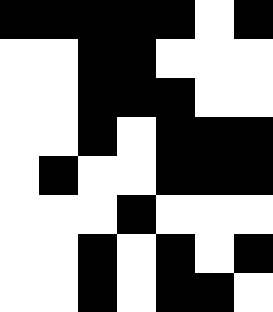[["black", "black", "black", "black", "black", "white", "black"], ["white", "white", "black", "black", "white", "white", "white"], ["white", "white", "black", "black", "black", "white", "white"], ["white", "white", "black", "white", "black", "black", "black"], ["white", "black", "white", "white", "black", "black", "black"], ["white", "white", "white", "black", "white", "white", "white"], ["white", "white", "black", "white", "black", "white", "black"], ["white", "white", "black", "white", "black", "black", "white"]]